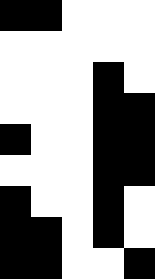[["black", "black", "white", "white", "white"], ["white", "white", "white", "white", "white"], ["white", "white", "white", "black", "white"], ["white", "white", "white", "black", "black"], ["black", "white", "white", "black", "black"], ["white", "white", "white", "black", "black"], ["black", "white", "white", "black", "white"], ["black", "black", "white", "black", "white"], ["black", "black", "white", "white", "black"]]